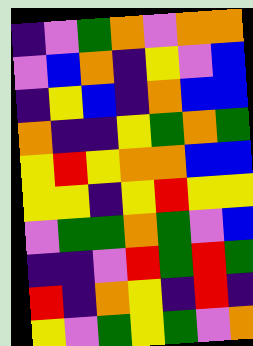[["indigo", "violet", "green", "orange", "violet", "orange", "orange"], ["violet", "blue", "orange", "indigo", "yellow", "violet", "blue"], ["indigo", "yellow", "blue", "indigo", "orange", "blue", "blue"], ["orange", "indigo", "indigo", "yellow", "green", "orange", "green"], ["yellow", "red", "yellow", "orange", "orange", "blue", "blue"], ["yellow", "yellow", "indigo", "yellow", "red", "yellow", "yellow"], ["violet", "green", "green", "orange", "green", "violet", "blue"], ["indigo", "indigo", "violet", "red", "green", "red", "green"], ["red", "indigo", "orange", "yellow", "indigo", "red", "indigo"], ["yellow", "violet", "green", "yellow", "green", "violet", "orange"]]